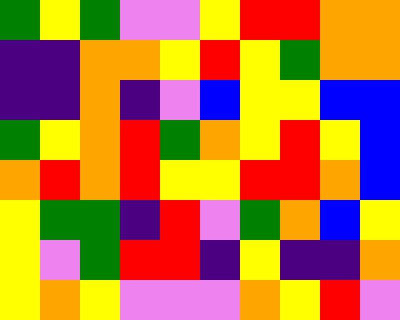[["green", "yellow", "green", "violet", "violet", "yellow", "red", "red", "orange", "orange"], ["indigo", "indigo", "orange", "orange", "yellow", "red", "yellow", "green", "orange", "orange"], ["indigo", "indigo", "orange", "indigo", "violet", "blue", "yellow", "yellow", "blue", "blue"], ["green", "yellow", "orange", "red", "green", "orange", "yellow", "red", "yellow", "blue"], ["orange", "red", "orange", "red", "yellow", "yellow", "red", "red", "orange", "blue"], ["yellow", "green", "green", "indigo", "red", "violet", "green", "orange", "blue", "yellow"], ["yellow", "violet", "green", "red", "red", "indigo", "yellow", "indigo", "indigo", "orange"], ["yellow", "orange", "yellow", "violet", "violet", "violet", "orange", "yellow", "red", "violet"]]